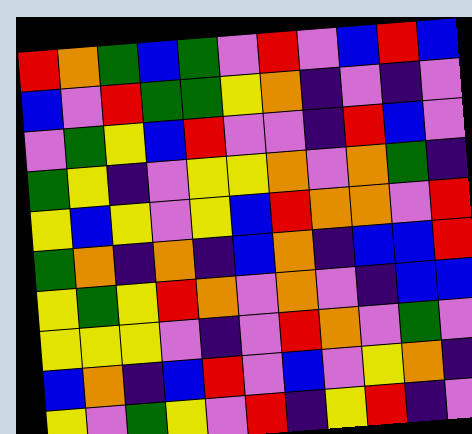[["red", "orange", "green", "blue", "green", "violet", "red", "violet", "blue", "red", "blue"], ["blue", "violet", "red", "green", "green", "yellow", "orange", "indigo", "violet", "indigo", "violet"], ["violet", "green", "yellow", "blue", "red", "violet", "violet", "indigo", "red", "blue", "violet"], ["green", "yellow", "indigo", "violet", "yellow", "yellow", "orange", "violet", "orange", "green", "indigo"], ["yellow", "blue", "yellow", "violet", "yellow", "blue", "red", "orange", "orange", "violet", "red"], ["green", "orange", "indigo", "orange", "indigo", "blue", "orange", "indigo", "blue", "blue", "red"], ["yellow", "green", "yellow", "red", "orange", "violet", "orange", "violet", "indigo", "blue", "blue"], ["yellow", "yellow", "yellow", "violet", "indigo", "violet", "red", "orange", "violet", "green", "violet"], ["blue", "orange", "indigo", "blue", "red", "violet", "blue", "violet", "yellow", "orange", "indigo"], ["yellow", "violet", "green", "yellow", "violet", "red", "indigo", "yellow", "red", "indigo", "violet"]]